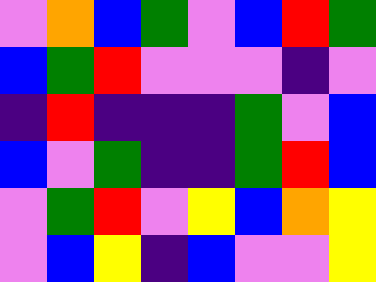[["violet", "orange", "blue", "green", "violet", "blue", "red", "green"], ["blue", "green", "red", "violet", "violet", "violet", "indigo", "violet"], ["indigo", "red", "indigo", "indigo", "indigo", "green", "violet", "blue"], ["blue", "violet", "green", "indigo", "indigo", "green", "red", "blue"], ["violet", "green", "red", "violet", "yellow", "blue", "orange", "yellow"], ["violet", "blue", "yellow", "indigo", "blue", "violet", "violet", "yellow"]]